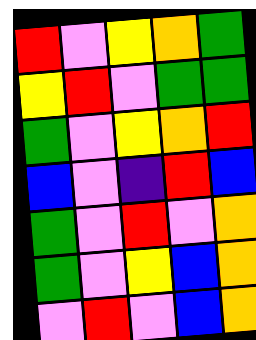[["red", "violet", "yellow", "orange", "green"], ["yellow", "red", "violet", "green", "green"], ["green", "violet", "yellow", "orange", "red"], ["blue", "violet", "indigo", "red", "blue"], ["green", "violet", "red", "violet", "orange"], ["green", "violet", "yellow", "blue", "orange"], ["violet", "red", "violet", "blue", "orange"]]